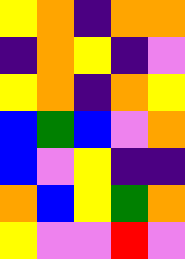[["yellow", "orange", "indigo", "orange", "orange"], ["indigo", "orange", "yellow", "indigo", "violet"], ["yellow", "orange", "indigo", "orange", "yellow"], ["blue", "green", "blue", "violet", "orange"], ["blue", "violet", "yellow", "indigo", "indigo"], ["orange", "blue", "yellow", "green", "orange"], ["yellow", "violet", "violet", "red", "violet"]]